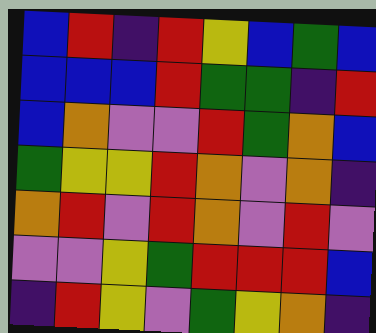[["blue", "red", "indigo", "red", "yellow", "blue", "green", "blue"], ["blue", "blue", "blue", "red", "green", "green", "indigo", "red"], ["blue", "orange", "violet", "violet", "red", "green", "orange", "blue"], ["green", "yellow", "yellow", "red", "orange", "violet", "orange", "indigo"], ["orange", "red", "violet", "red", "orange", "violet", "red", "violet"], ["violet", "violet", "yellow", "green", "red", "red", "red", "blue"], ["indigo", "red", "yellow", "violet", "green", "yellow", "orange", "indigo"]]